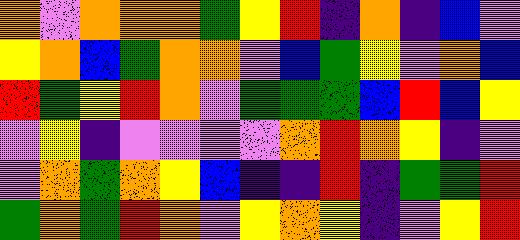[["orange", "violet", "orange", "orange", "orange", "green", "yellow", "red", "indigo", "orange", "indigo", "blue", "violet"], ["yellow", "orange", "blue", "green", "orange", "orange", "violet", "blue", "green", "yellow", "violet", "orange", "blue"], ["red", "green", "yellow", "red", "orange", "violet", "green", "green", "green", "blue", "red", "blue", "yellow"], ["violet", "yellow", "indigo", "violet", "violet", "violet", "violet", "orange", "red", "orange", "yellow", "indigo", "violet"], ["violet", "orange", "green", "orange", "yellow", "blue", "indigo", "indigo", "red", "indigo", "green", "green", "red"], ["green", "orange", "green", "red", "orange", "violet", "yellow", "orange", "yellow", "indigo", "violet", "yellow", "red"]]